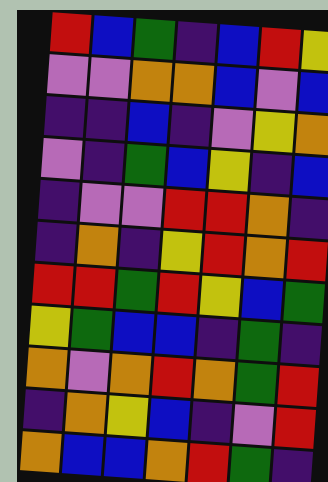[["red", "blue", "green", "indigo", "blue", "red", "yellow"], ["violet", "violet", "orange", "orange", "blue", "violet", "blue"], ["indigo", "indigo", "blue", "indigo", "violet", "yellow", "orange"], ["violet", "indigo", "green", "blue", "yellow", "indigo", "blue"], ["indigo", "violet", "violet", "red", "red", "orange", "indigo"], ["indigo", "orange", "indigo", "yellow", "red", "orange", "red"], ["red", "red", "green", "red", "yellow", "blue", "green"], ["yellow", "green", "blue", "blue", "indigo", "green", "indigo"], ["orange", "violet", "orange", "red", "orange", "green", "red"], ["indigo", "orange", "yellow", "blue", "indigo", "violet", "red"], ["orange", "blue", "blue", "orange", "red", "green", "indigo"]]